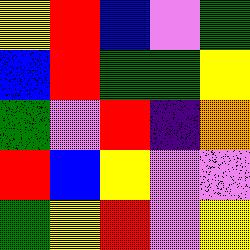[["yellow", "red", "blue", "violet", "green"], ["blue", "red", "green", "green", "yellow"], ["green", "violet", "red", "indigo", "orange"], ["red", "blue", "yellow", "violet", "violet"], ["green", "yellow", "red", "violet", "yellow"]]